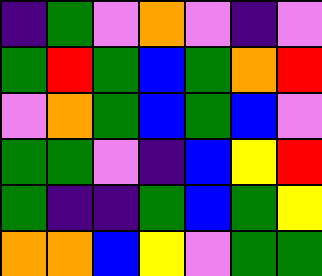[["indigo", "green", "violet", "orange", "violet", "indigo", "violet"], ["green", "red", "green", "blue", "green", "orange", "red"], ["violet", "orange", "green", "blue", "green", "blue", "violet"], ["green", "green", "violet", "indigo", "blue", "yellow", "red"], ["green", "indigo", "indigo", "green", "blue", "green", "yellow"], ["orange", "orange", "blue", "yellow", "violet", "green", "green"]]